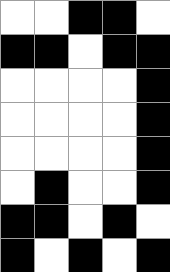[["white", "white", "black", "black", "white"], ["black", "black", "white", "black", "black"], ["white", "white", "white", "white", "black"], ["white", "white", "white", "white", "black"], ["white", "white", "white", "white", "black"], ["white", "black", "white", "white", "black"], ["black", "black", "white", "black", "white"], ["black", "white", "black", "white", "black"]]